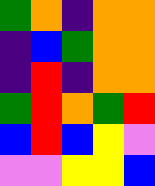[["green", "orange", "indigo", "orange", "orange"], ["indigo", "blue", "green", "orange", "orange"], ["indigo", "red", "indigo", "orange", "orange"], ["green", "red", "orange", "green", "red"], ["blue", "red", "blue", "yellow", "violet"], ["violet", "violet", "yellow", "yellow", "blue"]]